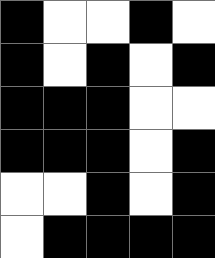[["black", "white", "white", "black", "white"], ["black", "white", "black", "white", "black"], ["black", "black", "black", "white", "white"], ["black", "black", "black", "white", "black"], ["white", "white", "black", "white", "black"], ["white", "black", "black", "black", "black"]]